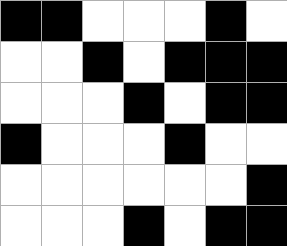[["black", "black", "white", "white", "white", "black", "white"], ["white", "white", "black", "white", "black", "black", "black"], ["white", "white", "white", "black", "white", "black", "black"], ["black", "white", "white", "white", "black", "white", "white"], ["white", "white", "white", "white", "white", "white", "black"], ["white", "white", "white", "black", "white", "black", "black"]]